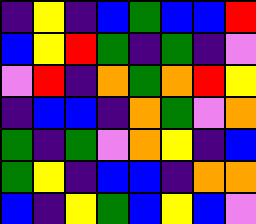[["indigo", "yellow", "indigo", "blue", "green", "blue", "blue", "red"], ["blue", "yellow", "red", "green", "indigo", "green", "indigo", "violet"], ["violet", "red", "indigo", "orange", "green", "orange", "red", "yellow"], ["indigo", "blue", "blue", "indigo", "orange", "green", "violet", "orange"], ["green", "indigo", "green", "violet", "orange", "yellow", "indigo", "blue"], ["green", "yellow", "indigo", "blue", "blue", "indigo", "orange", "orange"], ["blue", "indigo", "yellow", "green", "blue", "yellow", "blue", "violet"]]